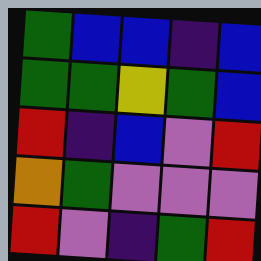[["green", "blue", "blue", "indigo", "blue"], ["green", "green", "yellow", "green", "blue"], ["red", "indigo", "blue", "violet", "red"], ["orange", "green", "violet", "violet", "violet"], ["red", "violet", "indigo", "green", "red"]]